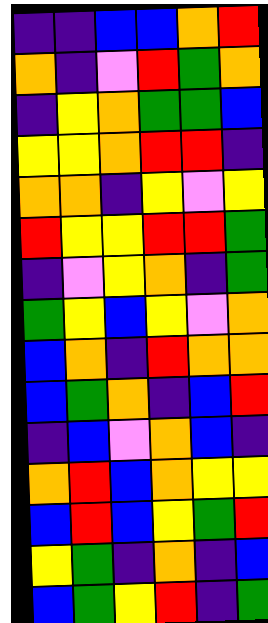[["indigo", "indigo", "blue", "blue", "orange", "red"], ["orange", "indigo", "violet", "red", "green", "orange"], ["indigo", "yellow", "orange", "green", "green", "blue"], ["yellow", "yellow", "orange", "red", "red", "indigo"], ["orange", "orange", "indigo", "yellow", "violet", "yellow"], ["red", "yellow", "yellow", "red", "red", "green"], ["indigo", "violet", "yellow", "orange", "indigo", "green"], ["green", "yellow", "blue", "yellow", "violet", "orange"], ["blue", "orange", "indigo", "red", "orange", "orange"], ["blue", "green", "orange", "indigo", "blue", "red"], ["indigo", "blue", "violet", "orange", "blue", "indigo"], ["orange", "red", "blue", "orange", "yellow", "yellow"], ["blue", "red", "blue", "yellow", "green", "red"], ["yellow", "green", "indigo", "orange", "indigo", "blue"], ["blue", "green", "yellow", "red", "indigo", "green"]]